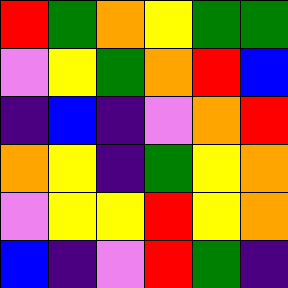[["red", "green", "orange", "yellow", "green", "green"], ["violet", "yellow", "green", "orange", "red", "blue"], ["indigo", "blue", "indigo", "violet", "orange", "red"], ["orange", "yellow", "indigo", "green", "yellow", "orange"], ["violet", "yellow", "yellow", "red", "yellow", "orange"], ["blue", "indigo", "violet", "red", "green", "indigo"]]